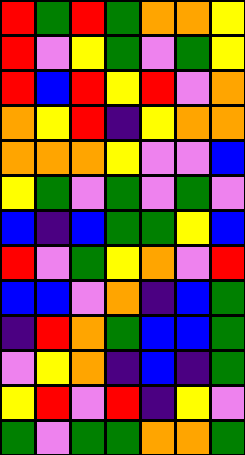[["red", "green", "red", "green", "orange", "orange", "yellow"], ["red", "violet", "yellow", "green", "violet", "green", "yellow"], ["red", "blue", "red", "yellow", "red", "violet", "orange"], ["orange", "yellow", "red", "indigo", "yellow", "orange", "orange"], ["orange", "orange", "orange", "yellow", "violet", "violet", "blue"], ["yellow", "green", "violet", "green", "violet", "green", "violet"], ["blue", "indigo", "blue", "green", "green", "yellow", "blue"], ["red", "violet", "green", "yellow", "orange", "violet", "red"], ["blue", "blue", "violet", "orange", "indigo", "blue", "green"], ["indigo", "red", "orange", "green", "blue", "blue", "green"], ["violet", "yellow", "orange", "indigo", "blue", "indigo", "green"], ["yellow", "red", "violet", "red", "indigo", "yellow", "violet"], ["green", "violet", "green", "green", "orange", "orange", "green"]]